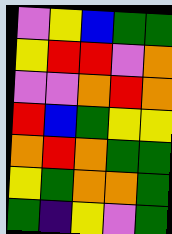[["violet", "yellow", "blue", "green", "green"], ["yellow", "red", "red", "violet", "orange"], ["violet", "violet", "orange", "red", "orange"], ["red", "blue", "green", "yellow", "yellow"], ["orange", "red", "orange", "green", "green"], ["yellow", "green", "orange", "orange", "green"], ["green", "indigo", "yellow", "violet", "green"]]